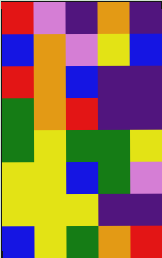[["red", "violet", "indigo", "orange", "indigo"], ["blue", "orange", "violet", "yellow", "blue"], ["red", "orange", "blue", "indigo", "indigo"], ["green", "orange", "red", "indigo", "indigo"], ["green", "yellow", "green", "green", "yellow"], ["yellow", "yellow", "blue", "green", "violet"], ["yellow", "yellow", "yellow", "indigo", "indigo"], ["blue", "yellow", "green", "orange", "red"]]